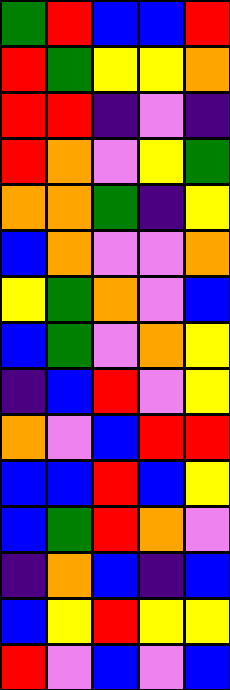[["green", "red", "blue", "blue", "red"], ["red", "green", "yellow", "yellow", "orange"], ["red", "red", "indigo", "violet", "indigo"], ["red", "orange", "violet", "yellow", "green"], ["orange", "orange", "green", "indigo", "yellow"], ["blue", "orange", "violet", "violet", "orange"], ["yellow", "green", "orange", "violet", "blue"], ["blue", "green", "violet", "orange", "yellow"], ["indigo", "blue", "red", "violet", "yellow"], ["orange", "violet", "blue", "red", "red"], ["blue", "blue", "red", "blue", "yellow"], ["blue", "green", "red", "orange", "violet"], ["indigo", "orange", "blue", "indigo", "blue"], ["blue", "yellow", "red", "yellow", "yellow"], ["red", "violet", "blue", "violet", "blue"]]